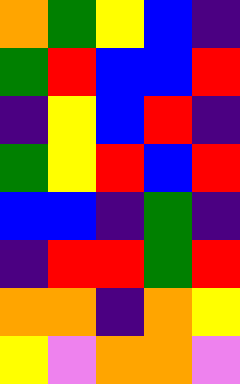[["orange", "green", "yellow", "blue", "indigo"], ["green", "red", "blue", "blue", "red"], ["indigo", "yellow", "blue", "red", "indigo"], ["green", "yellow", "red", "blue", "red"], ["blue", "blue", "indigo", "green", "indigo"], ["indigo", "red", "red", "green", "red"], ["orange", "orange", "indigo", "orange", "yellow"], ["yellow", "violet", "orange", "orange", "violet"]]